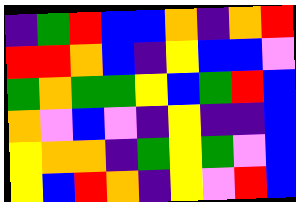[["indigo", "green", "red", "blue", "blue", "orange", "indigo", "orange", "red"], ["red", "red", "orange", "blue", "indigo", "yellow", "blue", "blue", "violet"], ["green", "orange", "green", "green", "yellow", "blue", "green", "red", "blue"], ["orange", "violet", "blue", "violet", "indigo", "yellow", "indigo", "indigo", "blue"], ["yellow", "orange", "orange", "indigo", "green", "yellow", "green", "violet", "blue"], ["yellow", "blue", "red", "orange", "indigo", "yellow", "violet", "red", "blue"]]